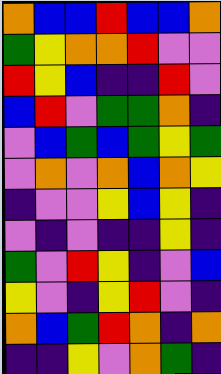[["orange", "blue", "blue", "red", "blue", "blue", "orange"], ["green", "yellow", "orange", "orange", "red", "violet", "violet"], ["red", "yellow", "blue", "indigo", "indigo", "red", "violet"], ["blue", "red", "violet", "green", "green", "orange", "indigo"], ["violet", "blue", "green", "blue", "green", "yellow", "green"], ["violet", "orange", "violet", "orange", "blue", "orange", "yellow"], ["indigo", "violet", "violet", "yellow", "blue", "yellow", "indigo"], ["violet", "indigo", "violet", "indigo", "indigo", "yellow", "indigo"], ["green", "violet", "red", "yellow", "indigo", "violet", "blue"], ["yellow", "violet", "indigo", "yellow", "red", "violet", "indigo"], ["orange", "blue", "green", "red", "orange", "indigo", "orange"], ["indigo", "indigo", "yellow", "violet", "orange", "green", "indigo"]]